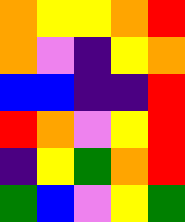[["orange", "yellow", "yellow", "orange", "red"], ["orange", "violet", "indigo", "yellow", "orange"], ["blue", "blue", "indigo", "indigo", "red"], ["red", "orange", "violet", "yellow", "red"], ["indigo", "yellow", "green", "orange", "red"], ["green", "blue", "violet", "yellow", "green"]]